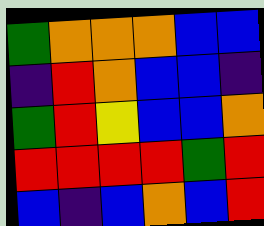[["green", "orange", "orange", "orange", "blue", "blue"], ["indigo", "red", "orange", "blue", "blue", "indigo"], ["green", "red", "yellow", "blue", "blue", "orange"], ["red", "red", "red", "red", "green", "red"], ["blue", "indigo", "blue", "orange", "blue", "red"]]